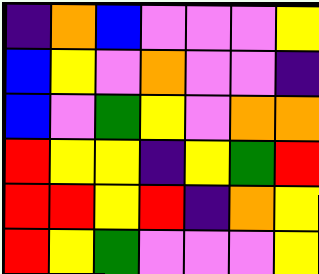[["indigo", "orange", "blue", "violet", "violet", "violet", "yellow"], ["blue", "yellow", "violet", "orange", "violet", "violet", "indigo"], ["blue", "violet", "green", "yellow", "violet", "orange", "orange"], ["red", "yellow", "yellow", "indigo", "yellow", "green", "red"], ["red", "red", "yellow", "red", "indigo", "orange", "yellow"], ["red", "yellow", "green", "violet", "violet", "violet", "yellow"]]